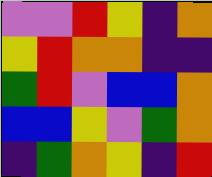[["violet", "violet", "red", "yellow", "indigo", "orange"], ["yellow", "red", "orange", "orange", "indigo", "indigo"], ["green", "red", "violet", "blue", "blue", "orange"], ["blue", "blue", "yellow", "violet", "green", "orange"], ["indigo", "green", "orange", "yellow", "indigo", "red"]]